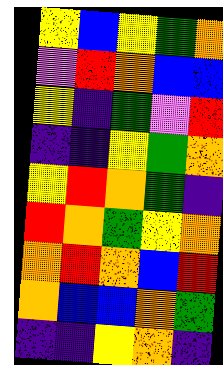[["yellow", "blue", "yellow", "green", "orange"], ["violet", "red", "orange", "blue", "blue"], ["yellow", "indigo", "green", "violet", "red"], ["indigo", "indigo", "yellow", "green", "orange"], ["yellow", "red", "orange", "green", "indigo"], ["red", "orange", "green", "yellow", "orange"], ["orange", "red", "orange", "blue", "red"], ["orange", "blue", "blue", "orange", "green"], ["indigo", "indigo", "yellow", "orange", "indigo"]]